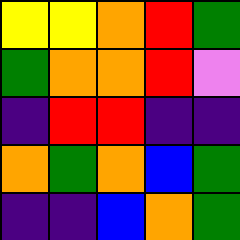[["yellow", "yellow", "orange", "red", "green"], ["green", "orange", "orange", "red", "violet"], ["indigo", "red", "red", "indigo", "indigo"], ["orange", "green", "orange", "blue", "green"], ["indigo", "indigo", "blue", "orange", "green"]]